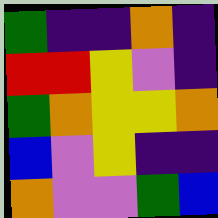[["green", "indigo", "indigo", "orange", "indigo"], ["red", "red", "yellow", "violet", "indigo"], ["green", "orange", "yellow", "yellow", "orange"], ["blue", "violet", "yellow", "indigo", "indigo"], ["orange", "violet", "violet", "green", "blue"]]